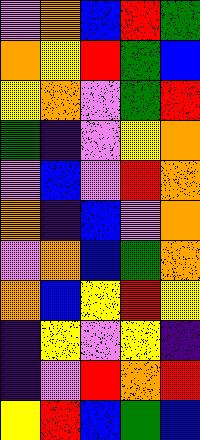[["violet", "orange", "blue", "red", "green"], ["orange", "yellow", "red", "green", "blue"], ["yellow", "orange", "violet", "green", "red"], ["green", "indigo", "violet", "yellow", "orange"], ["violet", "blue", "violet", "red", "orange"], ["orange", "indigo", "blue", "violet", "orange"], ["violet", "orange", "blue", "green", "orange"], ["orange", "blue", "yellow", "red", "yellow"], ["indigo", "yellow", "violet", "yellow", "indigo"], ["indigo", "violet", "red", "orange", "red"], ["yellow", "red", "blue", "green", "blue"]]